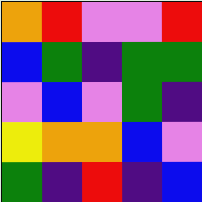[["orange", "red", "violet", "violet", "red"], ["blue", "green", "indigo", "green", "green"], ["violet", "blue", "violet", "green", "indigo"], ["yellow", "orange", "orange", "blue", "violet"], ["green", "indigo", "red", "indigo", "blue"]]